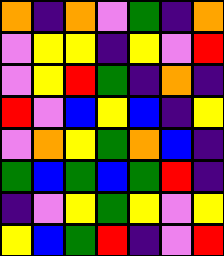[["orange", "indigo", "orange", "violet", "green", "indigo", "orange"], ["violet", "yellow", "yellow", "indigo", "yellow", "violet", "red"], ["violet", "yellow", "red", "green", "indigo", "orange", "indigo"], ["red", "violet", "blue", "yellow", "blue", "indigo", "yellow"], ["violet", "orange", "yellow", "green", "orange", "blue", "indigo"], ["green", "blue", "green", "blue", "green", "red", "indigo"], ["indigo", "violet", "yellow", "green", "yellow", "violet", "yellow"], ["yellow", "blue", "green", "red", "indigo", "violet", "red"]]